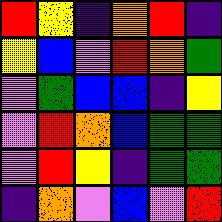[["red", "yellow", "indigo", "orange", "red", "indigo"], ["yellow", "blue", "violet", "red", "orange", "green"], ["violet", "green", "blue", "blue", "indigo", "yellow"], ["violet", "red", "orange", "blue", "green", "green"], ["violet", "red", "yellow", "indigo", "green", "green"], ["indigo", "orange", "violet", "blue", "violet", "red"]]